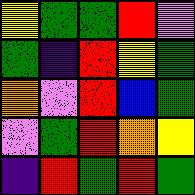[["yellow", "green", "green", "red", "violet"], ["green", "indigo", "red", "yellow", "green"], ["orange", "violet", "red", "blue", "green"], ["violet", "green", "red", "orange", "yellow"], ["indigo", "red", "green", "red", "green"]]